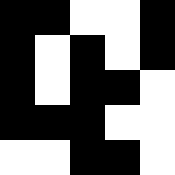[["black", "black", "white", "white", "black"], ["black", "white", "black", "white", "black"], ["black", "white", "black", "black", "white"], ["black", "black", "black", "white", "white"], ["white", "white", "black", "black", "white"]]